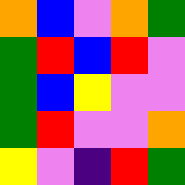[["orange", "blue", "violet", "orange", "green"], ["green", "red", "blue", "red", "violet"], ["green", "blue", "yellow", "violet", "violet"], ["green", "red", "violet", "violet", "orange"], ["yellow", "violet", "indigo", "red", "green"]]